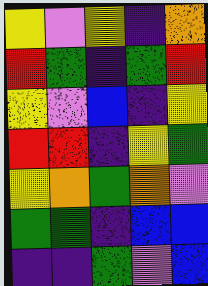[["yellow", "violet", "yellow", "indigo", "orange"], ["red", "green", "indigo", "green", "red"], ["yellow", "violet", "blue", "indigo", "yellow"], ["red", "red", "indigo", "yellow", "green"], ["yellow", "orange", "green", "orange", "violet"], ["green", "green", "indigo", "blue", "blue"], ["indigo", "indigo", "green", "violet", "blue"]]